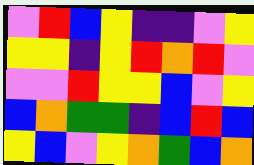[["violet", "red", "blue", "yellow", "indigo", "indigo", "violet", "yellow"], ["yellow", "yellow", "indigo", "yellow", "red", "orange", "red", "violet"], ["violet", "violet", "red", "yellow", "yellow", "blue", "violet", "yellow"], ["blue", "orange", "green", "green", "indigo", "blue", "red", "blue"], ["yellow", "blue", "violet", "yellow", "orange", "green", "blue", "orange"]]